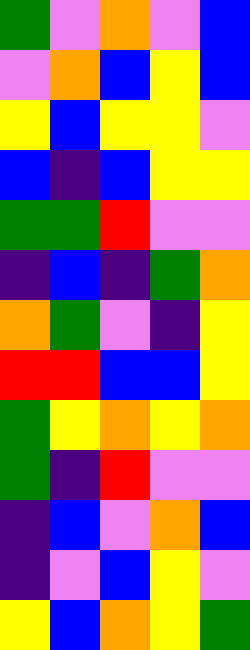[["green", "violet", "orange", "violet", "blue"], ["violet", "orange", "blue", "yellow", "blue"], ["yellow", "blue", "yellow", "yellow", "violet"], ["blue", "indigo", "blue", "yellow", "yellow"], ["green", "green", "red", "violet", "violet"], ["indigo", "blue", "indigo", "green", "orange"], ["orange", "green", "violet", "indigo", "yellow"], ["red", "red", "blue", "blue", "yellow"], ["green", "yellow", "orange", "yellow", "orange"], ["green", "indigo", "red", "violet", "violet"], ["indigo", "blue", "violet", "orange", "blue"], ["indigo", "violet", "blue", "yellow", "violet"], ["yellow", "blue", "orange", "yellow", "green"]]